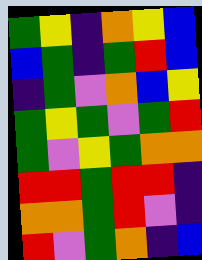[["green", "yellow", "indigo", "orange", "yellow", "blue"], ["blue", "green", "indigo", "green", "red", "blue"], ["indigo", "green", "violet", "orange", "blue", "yellow"], ["green", "yellow", "green", "violet", "green", "red"], ["green", "violet", "yellow", "green", "orange", "orange"], ["red", "red", "green", "red", "red", "indigo"], ["orange", "orange", "green", "red", "violet", "indigo"], ["red", "violet", "green", "orange", "indigo", "blue"]]